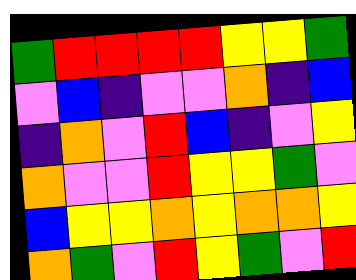[["green", "red", "red", "red", "red", "yellow", "yellow", "green"], ["violet", "blue", "indigo", "violet", "violet", "orange", "indigo", "blue"], ["indigo", "orange", "violet", "red", "blue", "indigo", "violet", "yellow"], ["orange", "violet", "violet", "red", "yellow", "yellow", "green", "violet"], ["blue", "yellow", "yellow", "orange", "yellow", "orange", "orange", "yellow"], ["orange", "green", "violet", "red", "yellow", "green", "violet", "red"]]